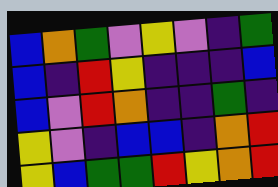[["blue", "orange", "green", "violet", "yellow", "violet", "indigo", "green"], ["blue", "indigo", "red", "yellow", "indigo", "indigo", "indigo", "blue"], ["blue", "violet", "red", "orange", "indigo", "indigo", "green", "indigo"], ["yellow", "violet", "indigo", "blue", "blue", "indigo", "orange", "red"], ["yellow", "blue", "green", "green", "red", "yellow", "orange", "red"]]